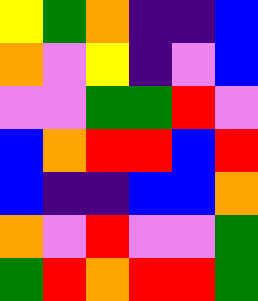[["yellow", "green", "orange", "indigo", "indigo", "blue"], ["orange", "violet", "yellow", "indigo", "violet", "blue"], ["violet", "violet", "green", "green", "red", "violet"], ["blue", "orange", "red", "red", "blue", "red"], ["blue", "indigo", "indigo", "blue", "blue", "orange"], ["orange", "violet", "red", "violet", "violet", "green"], ["green", "red", "orange", "red", "red", "green"]]